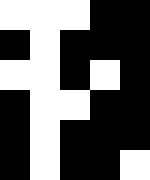[["white", "white", "white", "black", "black"], ["black", "white", "black", "black", "black"], ["white", "white", "black", "white", "black"], ["black", "white", "white", "black", "black"], ["black", "white", "black", "black", "black"], ["black", "white", "black", "black", "white"]]